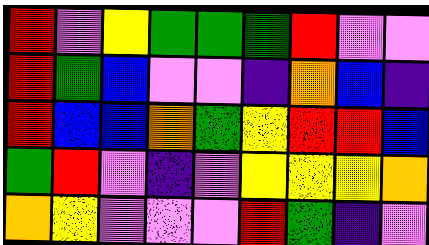[["red", "violet", "yellow", "green", "green", "green", "red", "violet", "violet"], ["red", "green", "blue", "violet", "violet", "indigo", "orange", "blue", "indigo"], ["red", "blue", "blue", "orange", "green", "yellow", "red", "red", "blue"], ["green", "red", "violet", "indigo", "violet", "yellow", "yellow", "yellow", "orange"], ["orange", "yellow", "violet", "violet", "violet", "red", "green", "indigo", "violet"]]